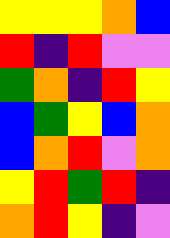[["yellow", "yellow", "yellow", "orange", "blue"], ["red", "indigo", "red", "violet", "violet"], ["green", "orange", "indigo", "red", "yellow"], ["blue", "green", "yellow", "blue", "orange"], ["blue", "orange", "red", "violet", "orange"], ["yellow", "red", "green", "red", "indigo"], ["orange", "red", "yellow", "indigo", "violet"]]